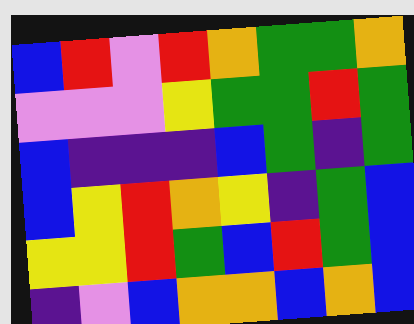[["blue", "red", "violet", "red", "orange", "green", "green", "orange"], ["violet", "violet", "violet", "yellow", "green", "green", "red", "green"], ["blue", "indigo", "indigo", "indigo", "blue", "green", "indigo", "green"], ["blue", "yellow", "red", "orange", "yellow", "indigo", "green", "blue"], ["yellow", "yellow", "red", "green", "blue", "red", "green", "blue"], ["indigo", "violet", "blue", "orange", "orange", "blue", "orange", "blue"]]